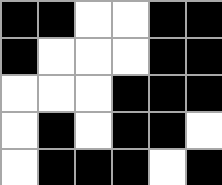[["black", "black", "white", "white", "black", "black"], ["black", "white", "white", "white", "black", "black"], ["white", "white", "white", "black", "black", "black"], ["white", "black", "white", "black", "black", "white"], ["white", "black", "black", "black", "white", "black"]]